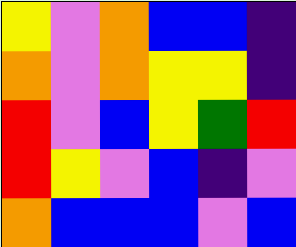[["yellow", "violet", "orange", "blue", "blue", "indigo"], ["orange", "violet", "orange", "yellow", "yellow", "indigo"], ["red", "violet", "blue", "yellow", "green", "red"], ["red", "yellow", "violet", "blue", "indigo", "violet"], ["orange", "blue", "blue", "blue", "violet", "blue"]]